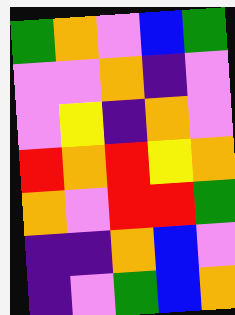[["green", "orange", "violet", "blue", "green"], ["violet", "violet", "orange", "indigo", "violet"], ["violet", "yellow", "indigo", "orange", "violet"], ["red", "orange", "red", "yellow", "orange"], ["orange", "violet", "red", "red", "green"], ["indigo", "indigo", "orange", "blue", "violet"], ["indigo", "violet", "green", "blue", "orange"]]